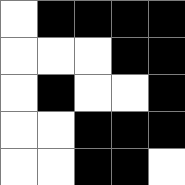[["white", "black", "black", "black", "black"], ["white", "white", "white", "black", "black"], ["white", "black", "white", "white", "black"], ["white", "white", "black", "black", "black"], ["white", "white", "black", "black", "white"]]